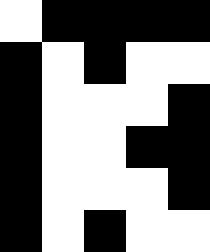[["white", "black", "black", "black", "black"], ["black", "white", "black", "white", "white"], ["black", "white", "white", "white", "black"], ["black", "white", "white", "black", "black"], ["black", "white", "white", "white", "black"], ["black", "white", "black", "white", "white"]]